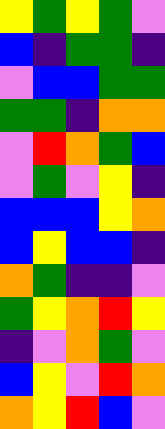[["yellow", "green", "yellow", "green", "violet"], ["blue", "indigo", "green", "green", "indigo"], ["violet", "blue", "blue", "green", "green"], ["green", "green", "indigo", "orange", "orange"], ["violet", "red", "orange", "green", "blue"], ["violet", "green", "violet", "yellow", "indigo"], ["blue", "blue", "blue", "yellow", "orange"], ["blue", "yellow", "blue", "blue", "indigo"], ["orange", "green", "indigo", "indigo", "violet"], ["green", "yellow", "orange", "red", "yellow"], ["indigo", "violet", "orange", "green", "violet"], ["blue", "yellow", "violet", "red", "orange"], ["orange", "yellow", "red", "blue", "violet"]]